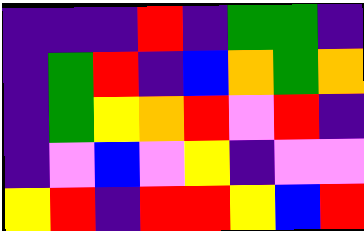[["indigo", "indigo", "indigo", "red", "indigo", "green", "green", "indigo"], ["indigo", "green", "red", "indigo", "blue", "orange", "green", "orange"], ["indigo", "green", "yellow", "orange", "red", "violet", "red", "indigo"], ["indigo", "violet", "blue", "violet", "yellow", "indigo", "violet", "violet"], ["yellow", "red", "indigo", "red", "red", "yellow", "blue", "red"]]